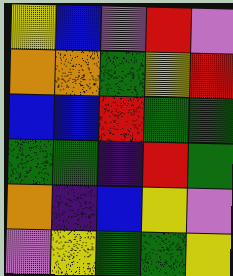[["yellow", "blue", "violet", "red", "violet"], ["orange", "orange", "green", "yellow", "red"], ["blue", "blue", "red", "green", "green"], ["green", "green", "indigo", "red", "green"], ["orange", "indigo", "blue", "yellow", "violet"], ["violet", "yellow", "green", "green", "yellow"]]